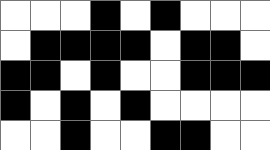[["white", "white", "white", "black", "white", "black", "white", "white", "white"], ["white", "black", "black", "black", "black", "white", "black", "black", "white"], ["black", "black", "white", "black", "white", "white", "black", "black", "black"], ["black", "white", "black", "white", "black", "white", "white", "white", "white"], ["white", "white", "black", "white", "white", "black", "black", "white", "white"]]